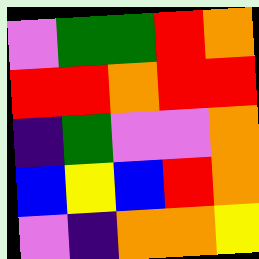[["violet", "green", "green", "red", "orange"], ["red", "red", "orange", "red", "red"], ["indigo", "green", "violet", "violet", "orange"], ["blue", "yellow", "blue", "red", "orange"], ["violet", "indigo", "orange", "orange", "yellow"]]